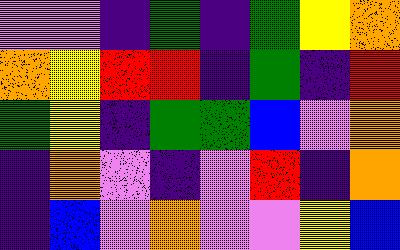[["violet", "violet", "indigo", "green", "indigo", "green", "yellow", "orange"], ["orange", "yellow", "red", "red", "indigo", "green", "indigo", "red"], ["green", "yellow", "indigo", "green", "green", "blue", "violet", "orange"], ["indigo", "orange", "violet", "indigo", "violet", "red", "indigo", "orange"], ["indigo", "blue", "violet", "orange", "violet", "violet", "yellow", "blue"]]